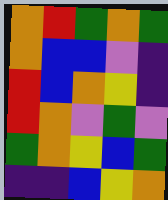[["orange", "red", "green", "orange", "green"], ["orange", "blue", "blue", "violet", "indigo"], ["red", "blue", "orange", "yellow", "indigo"], ["red", "orange", "violet", "green", "violet"], ["green", "orange", "yellow", "blue", "green"], ["indigo", "indigo", "blue", "yellow", "orange"]]